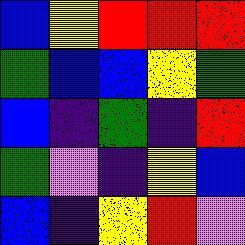[["blue", "yellow", "red", "red", "red"], ["green", "blue", "blue", "yellow", "green"], ["blue", "indigo", "green", "indigo", "red"], ["green", "violet", "indigo", "yellow", "blue"], ["blue", "indigo", "yellow", "red", "violet"]]